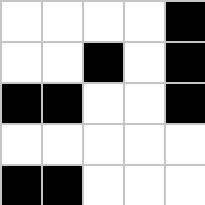[["white", "white", "white", "white", "black"], ["white", "white", "black", "white", "black"], ["black", "black", "white", "white", "black"], ["white", "white", "white", "white", "white"], ["black", "black", "white", "white", "white"]]